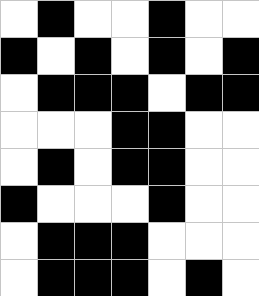[["white", "black", "white", "white", "black", "white", "white"], ["black", "white", "black", "white", "black", "white", "black"], ["white", "black", "black", "black", "white", "black", "black"], ["white", "white", "white", "black", "black", "white", "white"], ["white", "black", "white", "black", "black", "white", "white"], ["black", "white", "white", "white", "black", "white", "white"], ["white", "black", "black", "black", "white", "white", "white"], ["white", "black", "black", "black", "white", "black", "white"]]